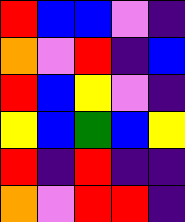[["red", "blue", "blue", "violet", "indigo"], ["orange", "violet", "red", "indigo", "blue"], ["red", "blue", "yellow", "violet", "indigo"], ["yellow", "blue", "green", "blue", "yellow"], ["red", "indigo", "red", "indigo", "indigo"], ["orange", "violet", "red", "red", "indigo"]]